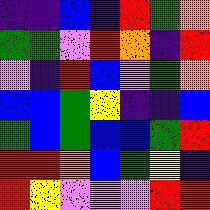[["indigo", "indigo", "blue", "indigo", "red", "green", "orange"], ["green", "green", "violet", "red", "orange", "indigo", "red"], ["violet", "indigo", "red", "blue", "violet", "green", "orange"], ["blue", "blue", "green", "yellow", "indigo", "indigo", "blue"], ["green", "blue", "green", "blue", "blue", "green", "red"], ["red", "red", "orange", "blue", "green", "yellow", "indigo"], ["red", "yellow", "violet", "violet", "violet", "red", "red"]]